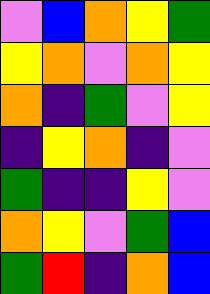[["violet", "blue", "orange", "yellow", "green"], ["yellow", "orange", "violet", "orange", "yellow"], ["orange", "indigo", "green", "violet", "yellow"], ["indigo", "yellow", "orange", "indigo", "violet"], ["green", "indigo", "indigo", "yellow", "violet"], ["orange", "yellow", "violet", "green", "blue"], ["green", "red", "indigo", "orange", "blue"]]